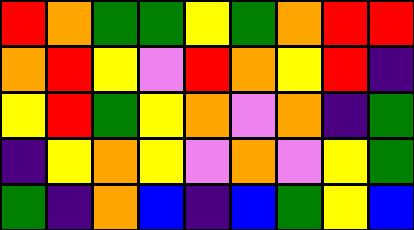[["red", "orange", "green", "green", "yellow", "green", "orange", "red", "red"], ["orange", "red", "yellow", "violet", "red", "orange", "yellow", "red", "indigo"], ["yellow", "red", "green", "yellow", "orange", "violet", "orange", "indigo", "green"], ["indigo", "yellow", "orange", "yellow", "violet", "orange", "violet", "yellow", "green"], ["green", "indigo", "orange", "blue", "indigo", "blue", "green", "yellow", "blue"]]